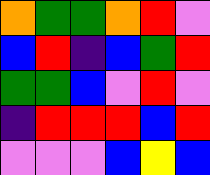[["orange", "green", "green", "orange", "red", "violet"], ["blue", "red", "indigo", "blue", "green", "red"], ["green", "green", "blue", "violet", "red", "violet"], ["indigo", "red", "red", "red", "blue", "red"], ["violet", "violet", "violet", "blue", "yellow", "blue"]]